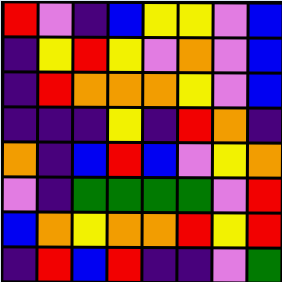[["red", "violet", "indigo", "blue", "yellow", "yellow", "violet", "blue"], ["indigo", "yellow", "red", "yellow", "violet", "orange", "violet", "blue"], ["indigo", "red", "orange", "orange", "orange", "yellow", "violet", "blue"], ["indigo", "indigo", "indigo", "yellow", "indigo", "red", "orange", "indigo"], ["orange", "indigo", "blue", "red", "blue", "violet", "yellow", "orange"], ["violet", "indigo", "green", "green", "green", "green", "violet", "red"], ["blue", "orange", "yellow", "orange", "orange", "red", "yellow", "red"], ["indigo", "red", "blue", "red", "indigo", "indigo", "violet", "green"]]